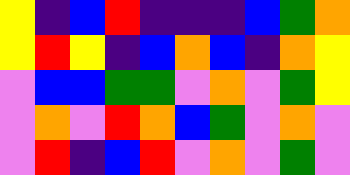[["yellow", "indigo", "blue", "red", "indigo", "indigo", "indigo", "blue", "green", "orange"], ["yellow", "red", "yellow", "indigo", "blue", "orange", "blue", "indigo", "orange", "yellow"], ["violet", "blue", "blue", "green", "green", "violet", "orange", "violet", "green", "yellow"], ["violet", "orange", "violet", "red", "orange", "blue", "green", "violet", "orange", "violet"], ["violet", "red", "indigo", "blue", "red", "violet", "orange", "violet", "green", "violet"]]